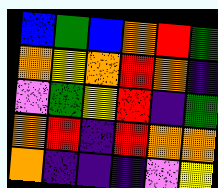[["blue", "green", "blue", "orange", "red", "green"], ["orange", "yellow", "orange", "red", "orange", "indigo"], ["violet", "green", "yellow", "red", "indigo", "green"], ["orange", "red", "indigo", "red", "orange", "orange"], ["orange", "indigo", "indigo", "indigo", "violet", "yellow"]]